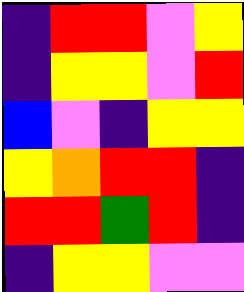[["indigo", "red", "red", "violet", "yellow"], ["indigo", "yellow", "yellow", "violet", "red"], ["blue", "violet", "indigo", "yellow", "yellow"], ["yellow", "orange", "red", "red", "indigo"], ["red", "red", "green", "red", "indigo"], ["indigo", "yellow", "yellow", "violet", "violet"]]